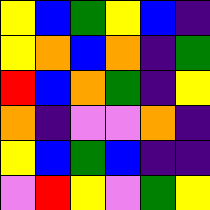[["yellow", "blue", "green", "yellow", "blue", "indigo"], ["yellow", "orange", "blue", "orange", "indigo", "green"], ["red", "blue", "orange", "green", "indigo", "yellow"], ["orange", "indigo", "violet", "violet", "orange", "indigo"], ["yellow", "blue", "green", "blue", "indigo", "indigo"], ["violet", "red", "yellow", "violet", "green", "yellow"]]